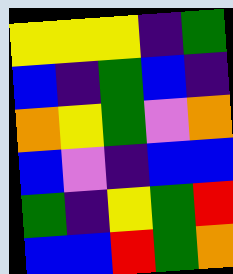[["yellow", "yellow", "yellow", "indigo", "green"], ["blue", "indigo", "green", "blue", "indigo"], ["orange", "yellow", "green", "violet", "orange"], ["blue", "violet", "indigo", "blue", "blue"], ["green", "indigo", "yellow", "green", "red"], ["blue", "blue", "red", "green", "orange"]]